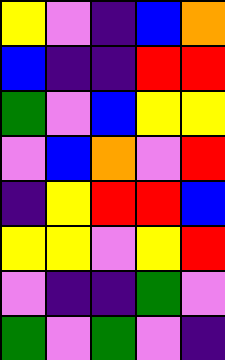[["yellow", "violet", "indigo", "blue", "orange"], ["blue", "indigo", "indigo", "red", "red"], ["green", "violet", "blue", "yellow", "yellow"], ["violet", "blue", "orange", "violet", "red"], ["indigo", "yellow", "red", "red", "blue"], ["yellow", "yellow", "violet", "yellow", "red"], ["violet", "indigo", "indigo", "green", "violet"], ["green", "violet", "green", "violet", "indigo"]]